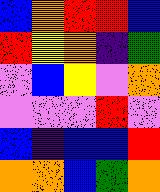[["blue", "orange", "red", "red", "blue"], ["red", "yellow", "orange", "indigo", "green"], ["violet", "blue", "yellow", "violet", "orange"], ["violet", "violet", "violet", "red", "violet"], ["blue", "indigo", "blue", "blue", "red"], ["orange", "orange", "blue", "green", "orange"]]